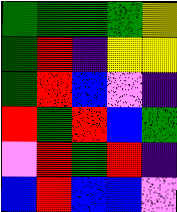[["green", "green", "green", "green", "yellow"], ["green", "red", "indigo", "yellow", "yellow"], ["green", "red", "blue", "violet", "indigo"], ["red", "green", "red", "blue", "green"], ["violet", "red", "green", "red", "indigo"], ["blue", "red", "blue", "blue", "violet"]]